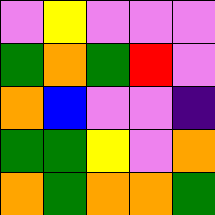[["violet", "yellow", "violet", "violet", "violet"], ["green", "orange", "green", "red", "violet"], ["orange", "blue", "violet", "violet", "indigo"], ["green", "green", "yellow", "violet", "orange"], ["orange", "green", "orange", "orange", "green"]]